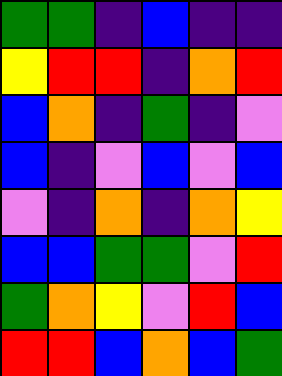[["green", "green", "indigo", "blue", "indigo", "indigo"], ["yellow", "red", "red", "indigo", "orange", "red"], ["blue", "orange", "indigo", "green", "indigo", "violet"], ["blue", "indigo", "violet", "blue", "violet", "blue"], ["violet", "indigo", "orange", "indigo", "orange", "yellow"], ["blue", "blue", "green", "green", "violet", "red"], ["green", "orange", "yellow", "violet", "red", "blue"], ["red", "red", "blue", "orange", "blue", "green"]]